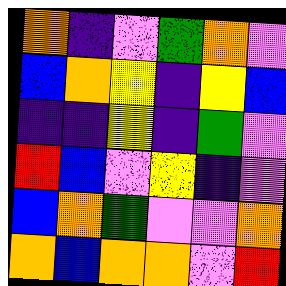[["orange", "indigo", "violet", "green", "orange", "violet"], ["blue", "orange", "yellow", "indigo", "yellow", "blue"], ["indigo", "indigo", "yellow", "indigo", "green", "violet"], ["red", "blue", "violet", "yellow", "indigo", "violet"], ["blue", "orange", "green", "violet", "violet", "orange"], ["orange", "blue", "orange", "orange", "violet", "red"]]